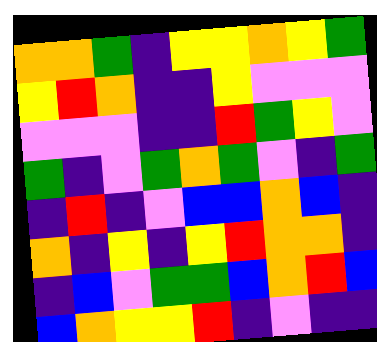[["orange", "orange", "green", "indigo", "yellow", "yellow", "orange", "yellow", "green"], ["yellow", "red", "orange", "indigo", "indigo", "yellow", "violet", "violet", "violet"], ["violet", "violet", "violet", "indigo", "indigo", "red", "green", "yellow", "violet"], ["green", "indigo", "violet", "green", "orange", "green", "violet", "indigo", "green"], ["indigo", "red", "indigo", "violet", "blue", "blue", "orange", "blue", "indigo"], ["orange", "indigo", "yellow", "indigo", "yellow", "red", "orange", "orange", "indigo"], ["indigo", "blue", "violet", "green", "green", "blue", "orange", "red", "blue"], ["blue", "orange", "yellow", "yellow", "red", "indigo", "violet", "indigo", "indigo"]]